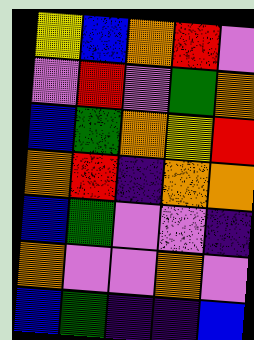[["yellow", "blue", "orange", "red", "violet"], ["violet", "red", "violet", "green", "orange"], ["blue", "green", "orange", "yellow", "red"], ["orange", "red", "indigo", "orange", "orange"], ["blue", "green", "violet", "violet", "indigo"], ["orange", "violet", "violet", "orange", "violet"], ["blue", "green", "indigo", "indigo", "blue"]]